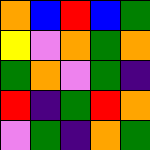[["orange", "blue", "red", "blue", "green"], ["yellow", "violet", "orange", "green", "orange"], ["green", "orange", "violet", "green", "indigo"], ["red", "indigo", "green", "red", "orange"], ["violet", "green", "indigo", "orange", "green"]]